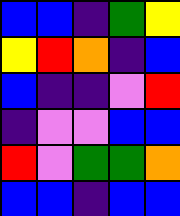[["blue", "blue", "indigo", "green", "yellow"], ["yellow", "red", "orange", "indigo", "blue"], ["blue", "indigo", "indigo", "violet", "red"], ["indigo", "violet", "violet", "blue", "blue"], ["red", "violet", "green", "green", "orange"], ["blue", "blue", "indigo", "blue", "blue"]]